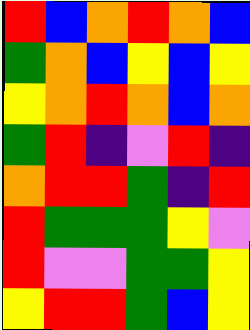[["red", "blue", "orange", "red", "orange", "blue"], ["green", "orange", "blue", "yellow", "blue", "yellow"], ["yellow", "orange", "red", "orange", "blue", "orange"], ["green", "red", "indigo", "violet", "red", "indigo"], ["orange", "red", "red", "green", "indigo", "red"], ["red", "green", "green", "green", "yellow", "violet"], ["red", "violet", "violet", "green", "green", "yellow"], ["yellow", "red", "red", "green", "blue", "yellow"]]